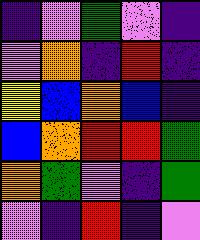[["indigo", "violet", "green", "violet", "indigo"], ["violet", "orange", "indigo", "red", "indigo"], ["yellow", "blue", "orange", "blue", "indigo"], ["blue", "orange", "red", "red", "green"], ["orange", "green", "violet", "indigo", "green"], ["violet", "indigo", "red", "indigo", "violet"]]